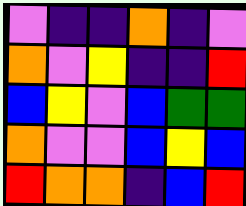[["violet", "indigo", "indigo", "orange", "indigo", "violet"], ["orange", "violet", "yellow", "indigo", "indigo", "red"], ["blue", "yellow", "violet", "blue", "green", "green"], ["orange", "violet", "violet", "blue", "yellow", "blue"], ["red", "orange", "orange", "indigo", "blue", "red"]]